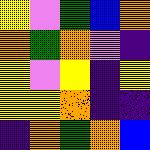[["yellow", "violet", "green", "blue", "orange"], ["orange", "green", "orange", "violet", "indigo"], ["yellow", "violet", "yellow", "indigo", "yellow"], ["yellow", "yellow", "orange", "indigo", "indigo"], ["indigo", "orange", "green", "orange", "blue"]]